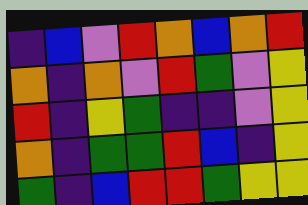[["indigo", "blue", "violet", "red", "orange", "blue", "orange", "red"], ["orange", "indigo", "orange", "violet", "red", "green", "violet", "yellow"], ["red", "indigo", "yellow", "green", "indigo", "indigo", "violet", "yellow"], ["orange", "indigo", "green", "green", "red", "blue", "indigo", "yellow"], ["green", "indigo", "blue", "red", "red", "green", "yellow", "yellow"]]